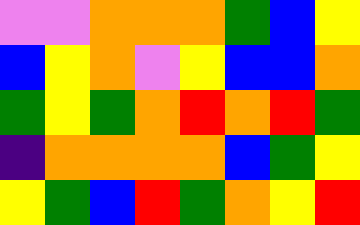[["violet", "violet", "orange", "orange", "orange", "green", "blue", "yellow"], ["blue", "yellow", "orange", "violet", "yellow", "blue", "blue", "orange"], ["green", "yellow", "green", "orange", "red", "orange", "red", "green"], ["indigo", "orange", "orange", "orange", "orange", "blue", "green", "yellow"], ["yellow", "green", "blue", "red", "green", "orange", "yellow", "red"]]